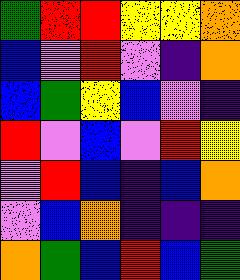[["green", "red", "red", "yellow", "yellow", "orange"], ["blue", "violet", "red", "violet", "indigo", "orange"], ["blue", "green", "yellow", "blue", "violet", "indigo"], ["red", "violet", "blue", "violet", "red", "yellow"], ["violet", "red", "blue", "indigo", "blue", "orange"], ["violet", "blue", "orange", "indigo", "indigo", "indigo"], ["orange", "green", "blue", "red", "blue", "green"]]